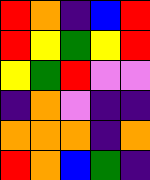[["red", "orange", "indigo", "blue", "red"], ["red", "yellow", "green", "yellow", "red"], ["yellow", "green", "red", "violet", "violet"], ["indigo", "orange", "violet", "indigo", "indigo"], ["orange", "orange", "orange", "indigo", "orange"], ["red", "orange", "blue", "green", "indigo"]]